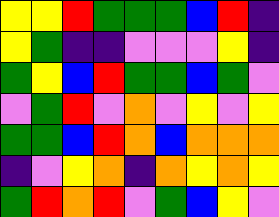[["yellow", "yellow", "red", "green", "green", "green", "blue", "red", "indigo"], ["yellow", "green", "indigo", "indigo", "violet", "violet", "violet", "yellow", "indigo"], ["green", "yellow", "blue", "red", "green", "green", "blue", "green", "violet"], ["violet", "green", "red", "violet", "orange", "violet", "yellow", "violet", "yellow"], ["green", "green", "blue", "red", "orange", "blue", "orange", "orange", "orange"], ["indigo", "violet", "yellow", "orange", "indigo", "orange", "yellow", "orange", "yellow"], ["green", "red", "orange", "red", "violet", "green", "blue", "yellow", "violet"]]